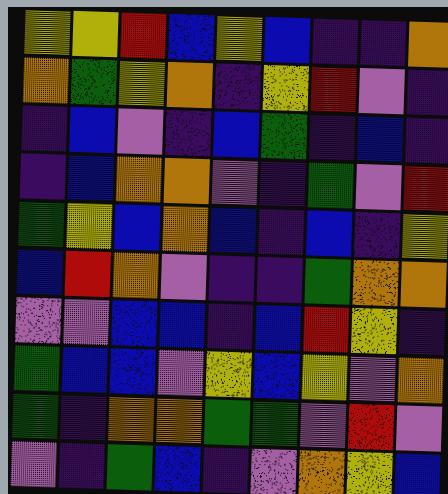[["yellow", "yellow", "red", "blue", "yellow", "blue", "indigo", "indigo", "orange"], ["orange", "green", "yellow", "orange", "indigo", "yellow", "red", "violet", "indigo"], ["indigo", "blue", "violet", "indigo", "blue", "green", "indigo", "blue", "indigo"], ["indigo", "blue", "orange", "orange", "violet", "indigo", "green", "violet", "red"], ["green", "yellow", "blue", "orange", "blue", "indigo", "blue", "indigo", "yellow"], ["blue", "red", "orange", "violet", "indigo", "indigo", "green", "orange", "orange"], ["violet", "violet", "blue", "blue", "indigo", "blue", "red", "yellow", "indigo"], ["green", "blue", "blue", "violet", "yellow", "blue", "yellow", "violet", "orange"], ["green", "indigo", "orange", "orange", "green", "green", "violet", "red", "violet"], ["violet", "indigo", "green", "blue", "indigo", "violet", "orange", "yellow", "blue"]]